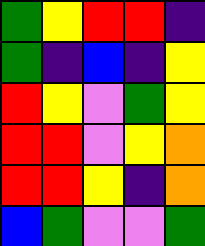[["green", "yellow", "red", "red", "indigo"], ["green", "indigo", "blue", "indigo", "yellow"], ["red", "yellow", "violet", "green", "yellow"], ["red", "red", "violet", "yellow", "orange"], ["red", "red", "yellow", "indigo", "orange"], ["blue", "green", "violet", "violet", "green"]]